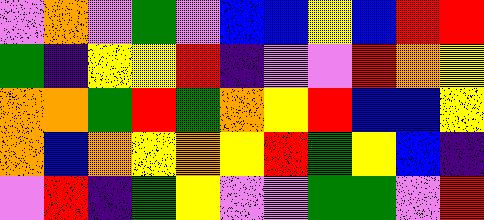[["violet", "orange", "violet", "green", "violet", "blue", "blue", "yellow", "blue", "red", "red"], ["green", "indigo", "yellow", "yellow", "red", "indigo", "violet", "violet", "red", "orange", "yellow"], ["orange", "orange", "green", "red", "green", "orange", "yellow", "red", "blue", "blue", "yellow"], ["orange", "blue", "orange", "yellow", "orange", "yellow", "red", "green", "yellow", "blue", "indigo"], ["violet", "red", "indigo", "green", "yellow", "violet", "violet", "green", "green", "violet", "red"]]